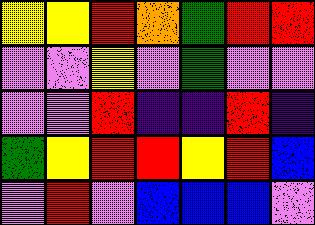[["yellow", "yellow", "red", "orange", "green", "red", "red"], ["violet", "violet", "yellow", "violet", "green", "violet", "violet"], ["violet", "violet", "red", "indigo", "indigo", "red", "indigo"], ["green", "yellow", "red", "red", "yellow", "red", "blue"], ["violet", "red", "violet", "blue", "blue", "blue", "violet"]]